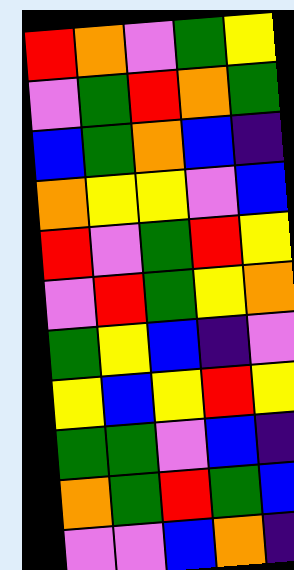[["red", "orange", "violet", "green", "yellow"], ["violet", "green", "red", "orange", "green"], ["blue", "green", "orange", "blue", "indigo"], ["orange", "yellow", "yellow", "violet", "blue"], ["red", "violet", "green", "red", "yellow"], ["violet", "red", "green", "yellow", "orange"], ["green", "yellow", "blue", "indigo", "violet"], ["yellow", "blue", "yellow", "red", "yellow"], ["green", "green", "violet", "blue", "indigo"], ["orange", "green", "red", "green", "blue"], ["violet", "violet", "blue", "orange", "indigo"]]